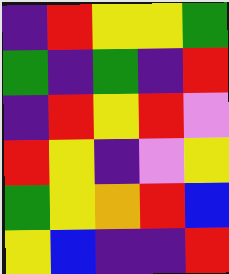[["indigo", "red", "yellow", "yellow", "green"], ["green", "indigo", "green", "indigo", "red"], ["indigo", "red", "yellow", "red", "violet"], ["red", "yellow", "indigo", "violet", "yellow"], ["green", "yellow", "orange", "red", "blue"], ["yellow", "blue", "indigo", "indigo", "red"]]